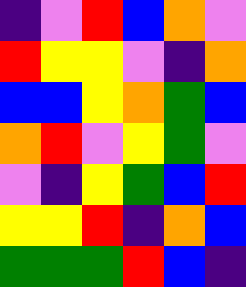[["indigo", "violet", "red", "blue", "orange", "violet"], ["red", "yellow", "yellow", "violet", "indigo", "orange"], ["blue", "blue", "yellow", "orange", "green", "blue"], ["orange", "red", "violet", "yellow", "green", "violet"], ["violet", "indigo", "yellow", "green", "blue", "red"], ["yellow", "yellow", "red", "indigo", "orange", "blue"], ["green", "green", "green", "red", "blue", "indigo"]]